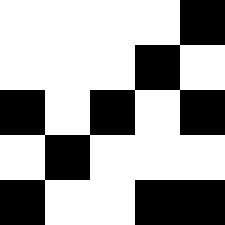[["white", "white", "white", "white", "black"], ["white", "white", "white", "black", "white"], ["black", "white", "black", "white", "black"], ["white", "black", "white", "white", "white"], ["black", "white", "white", "black", "black"]]